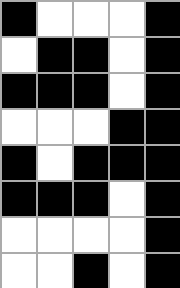[["black", "white", "white", "white", "black"], ["white", "black", "black", "white", "black"], ["black", "black", "black", "white", "black"], ["white", "white", "white", "black", "black"], ["black", "white", "black", "black", "black"], ["black", "black", "black", "white", "black"], ["white", "white", "white", "white", "black"], ["white", "white", "black", "white", "black"]]